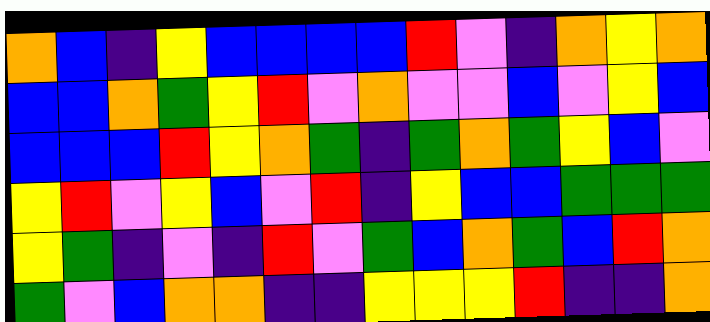[["orange", "blue", "indigo", "yellow", "blue", "blue", "blue", "blue", "red", "violet", "indigo", "orange", "yellow", "orange"], ["blue", "blue", "orange", "green", "yellow", "red", "violet", "orange", "violet", "violet", "blue", "violet", "yellow", "blue"], ["blue", "blue", "blue", "red", "yellow", "orange", "green", "indigo", "green", "orange", "green", "yellow", "blue", "violet"], ["yellow", "red", "violet", "yellow", "blue", "violet", "red", "indigo", "yellow", "blue", "blue", "green", "green", "green"], ["yellow", "green", "indigo", "violet", "indigo", "red", "violet", "green", "blue", "orange", "green", "blue", "red", "orange"], ["green", "violet", "blue", "orange", "orange", "indigo", "indigo", "yellow", "yellow", "yellow", "red", "indigo", "indigo", "orange"]]